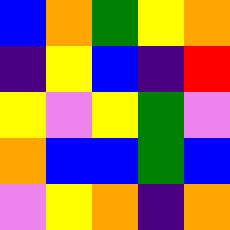[["blue", "orange", "green", "yellow", "orange"], ["indigo", "yellow", "blue", "indigo", "red"], ["yellow", "violet", "yellow", "green", "violet"], ["orange", "blue", "blue", "green", "blue"], ["violet", "yellow", "orange", "indigo", "orange"]]